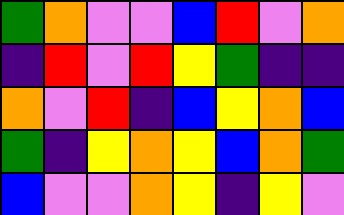[["green", "orange", "violet", "violet", "blue", "red", "violet", "orange"], ["indigo", "red", "violet", "red", "yellow", "green", "indigo", "indigo"], ["orange", "violet", "red", "indigo", "blue", "yellow", "orange", "blue"], ["green", "indigo", "yellow", "orange", "yellow", "blue", "orange", "green"], ["blue", "violet", "violet", "orange", "yellow", "indigo", "yellow", "violet"]]